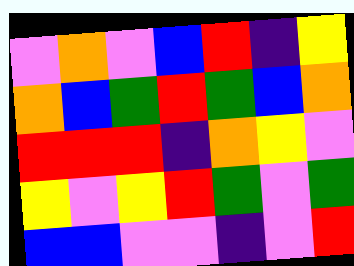[["violet", "orange", "violet", "blue", "red", "indigo", "yellow"], ["orange", "blue", "green", "red", "green", "blue", "orange"], ["red", "red", "red", "indigo", "orange", "yellow", "violet"], ["yellow", "violet", "yellow", "red", "green", "violet", "green"], ["blue", "blue", "violet", "violet", "indigo", "violet", "red"]]